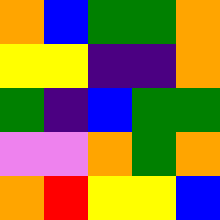[["orange", "blue", "green", "green", "orange"], ["yellow", "yellow", "indigo", "indigo", "orange"], ["green", "indigo", "blue", "green", "green"], ["violet", "violet", "orange", "green", "orange"], ["orange", "red", "yellow", "yellow", "blue"]]